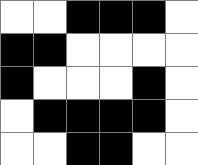[["white", "white", "black", "black", "black", "white"], ["black", "black", "white", "white", "white", "white"], ["black", "white", "white", "white", "black", "white"], ["white", "black", "black", "black", "black", "white"], ["white", "white", "black", "black", "white", "white"]]